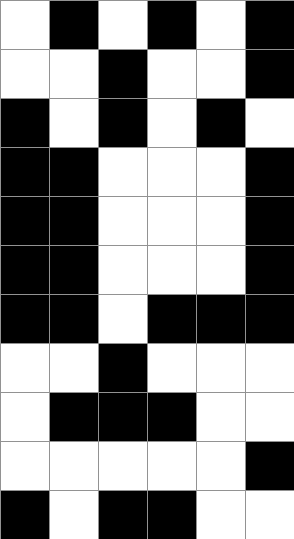[["white", "black", "white", "black", "white", "black"], ["white", "white", "black", "white", "white", "black"], ["black", "white", "black", "white", "black", "white"], ["black", "black", "white", "white", "white", "black"], ["black", "black", "white", "white", "white", "black"], ["black", "black", "white", "white", "white", "black"], ["black", "black", "white", "black", "black", "black"], ["white", "white", "black", "white", "white", "white"], ["white", "black", "black", "black", "white", "white"], ["white", "white", "white", "white", "white", "black"], ["black", "white", "black", "black", "white", "white"]]